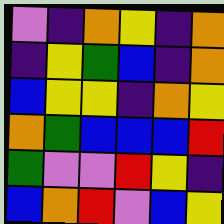[["violet", "indigo", "orange", "yellow", "indigo", "orange"], ["indigo", "yellow", "green", "blue", "indigo", "orange"], ["blue", "yellow", "yellow", "indigo", "orange", "yellow"], ["orange", "green", "blue", "blue", "blue", "red"], ["green", "violet", "violet", "red", "yellow", "indigo"], ["blue", "orange", "red", "violet", "blue", "yellow"]]